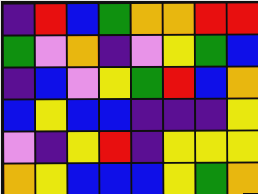[["indigo", "red", "blue", "green", "orange", "orange", "red", "red"], ["green", "violet", "orange", "indigo", "violet", "yellow", "green", "blue"], ["indigo", "blue", "violet", "yellow", "green", "red", "blue", "orange"], ["blue", "yellow", "blue", "blue", "indigo", "indigo", "indigo", "yellow"], ["violet", "indigo", "yellow", "red", "indigo", "yellow", "yellow", "yellow"], ["orange", "yellow", "blue", "blue", "blue", "yellow", "green", "orange"]]